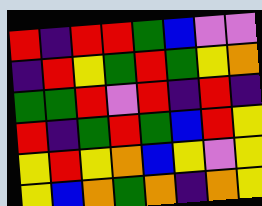[["red", "indigo", "red", "red", "green", "blue", "violet", "violet"], ["indigo", "red", "yellow", "green", "red", "green", "yellow", "orange"], ["green", "green", "red", "violet", "red", "indigo", "red", "indigo"], ["red", "indigo", "green", "red", "green", "blue", "red", "yellow"], ["yellow", "red", "yellow", "orange", "blue", "yellow", "violet", "yellow"], ["yellow", "blue", "orange", "green", "orange", "indigo", "orange", "yellow"]]